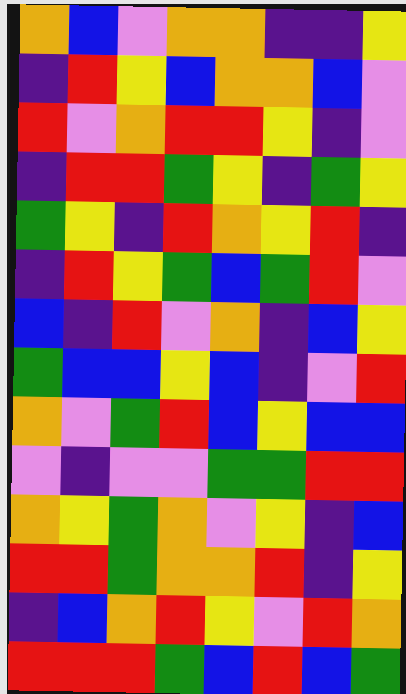[["orange", "blue", "violet", "orange", "orange", "indigo", "indigo", "yellow"], ["indigo", "red", "yellow", "blue", "orange", "orange", "blue", "violet"], ["red", "violet", "orange", "red", "red", "yellow", "indigo", "violet"], ["indigo", "red", "red", "green", "yellow", "indigo", "green", "yellow"], ["green", "yellow", "indigo", "red", "orange", "yellow", "red", "indigo"], ["indigo", "red", "yellow", "green", "blue", "green", "red", "violet"], ["blue", "indigo", "red", "violet", "orange", "indigo", "blue", "yellow"], ["green", "blue", "blue", "yellow", "blue", "indigo", "violet", "red"], ["orange", "violet", "green", "red", "blue", "yellow", "blue", "blue"], ["violet", "indigo", "violet", "violet", "green", "green", "red", "red"], ["orange", "yellow", "green", "orange", "violet", "yellow", "indigo", "blue"], ["red", "red", "green", "orange", "orange", "red", "indigo", "yellow"], ["indigo", "blue", "orange", "red", "yellow", "violet", "red", "orange"], ["red", "red", "red", "green", "blue", "red", "blue", "green"]]